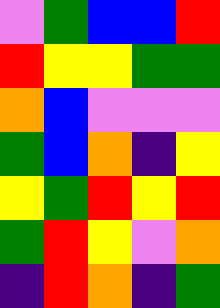[["violet", "green", "blue", "blue", "red"], ["red", "yellow", "yellow", "green", "green"], ["orange", "blue", "violet", "violet", "violet"], ["green", "blue", "orange", "indigo", "yellow"], ["yellow", "green", "red", "yellow", "red"], ["green", "red", "yellow", "violet", "orange"], ["indigo", "red", "orange", "indigo", "green"]]